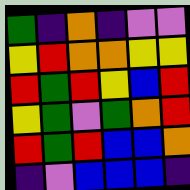[["green", "indigo", "orange", "indigo", "violet", "violet"], ["yellow", "red", "orange", "orange", "yellow", "yellow"], ["red", "green", "red", "yellow", "blue", "red"], ["yellow", "green", "violet", "green", "orange", "red"], ["red", "green", "red", "blue", "blue", "orange"], ["indigo", "violet", "blue", "blue", "blue", "indigo"]]